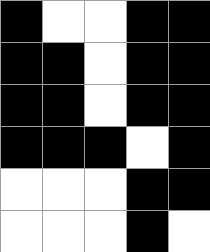[["black", "white", "white", "black", "black"], ["black", "black", "white", "black", "black"], ["black", "black", "white", "black", "black"], ["black", "black", "black", "white", "black"], ["white", "white", "white", "black", "black"], ["white", "white", "white", "black", "white"]]